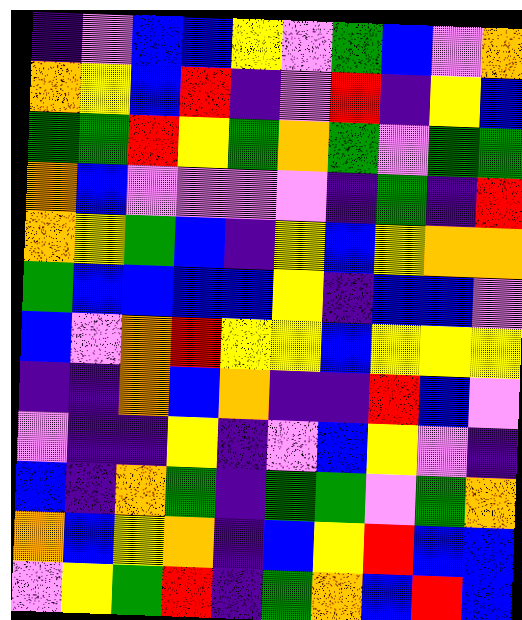[["indigo", "violet", "blue", "blue", "yellow", "violet", "green", "blue", "violet", "orange"], ["orange", "yellow", "blue", "red", "indigo", "violet", "red", "indigo", "yellow", "blue"], ["green", "green", "red", "yellow", "green", "orange", "green", "violet", "green", "green"], ["orange", "blue", "violet", "violet", "violet", "violet", "indigo", "green", "indigo", "red"], ["orange", "yellow", "green", "blue", "indigo", "yellow", "blue", "yellow", "orange", "orange"], ["green", "blue", "blue", "blue", "blue", "yellow", "indigo", "blue", "blue", "violet"], ["blue", "violet", "orange", "red", "yellow", "yellow", "blue", "yellow", "yellow", "yellow"], ["indigo", "indigo", "orange", "blue", "orange", "indigo", "indigo", "red", "blue", "violet"], ["violet", "indigo", "indigo", "yellow", "indigo", "violet", "blue", "yellow", "violet", "indigo"], ["blue", "indigo", "orange", "green", "indigo", "green", "green", "violet", "green", "orange"], ["orange", "blue", "yellow", "orange", "indigo", "blue", "yellow", "red", "blue", "blue"], ["violet", "yellow", "green", "red", "indigo", "green", "orange", "blue", "red", "blue"]]